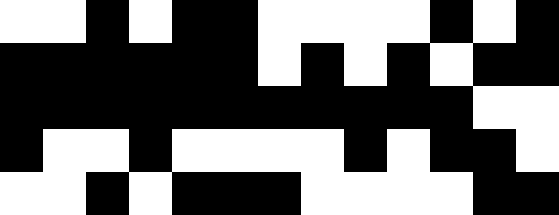[["white", "white", "black", "white", "black", "black", "white", "white", "white", "white", "black", "white", "black"], ["black", "black", "black", "black", "black", "black", "white", "black", "white", "black", "white", "black", "black"], ["black", "black", "black", "black", "black", "black", "black", "black", "black", "black", "black", "white", "white"], ["black", "white", "white", "black", "white", "white", "white", "white", "black", "white", "black", "black", "white"], ["white", "white", "black", "white", "black", "black", "black", "white", "white", "white", "white", "black", "black"]]